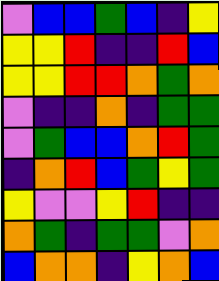[["violet", "blue", "blue", "green", "blue", "indigo", "yellow"], ["yellow", "yellow", "red", "indigo", "indigo", "red", "blue"], ["yellow", "yellow", "red", "red", "orange", "green", "orange"], ["violet", "indigo", "indigo", "orange", "indigo", "green", "green"], ["violet", "green", "blue", "blue", "orange", "red", "green"], ["indigo", "orange", "red", "blue", "green", "yellow", "green"], ["yellow", "violet", "violet", "yellow", "red", "indigo", "indigo"], ["orange", "green", "indigo", "green", "green", "violet", "orange"], ["blue", "orange", "orange", "indigo", "yellow", "orange", "blue"]]